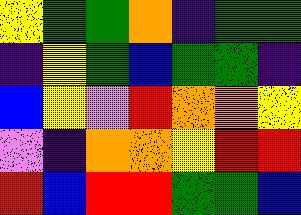[["yellow", "green", "green", "orange", "indigo", "green", "green"], ["indigo", "yellow", "green", "blue", "green", "green", "indigo"], ["blue", "yellow", "violet", "red", "orange", "orange", "yellow"], ["violet", "indigo", "orange", "orange", "yellow", "red", "red"], ["red", "blue", "red", "red", "green", "green", "blue"]]